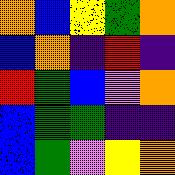[["orange", "blue", "yellow", "green", "orange"], ["blue", "orange", "indigo", "red", "indigo"], ["red", "green", "blue", "violet", "orange"], ["blue", "green", "green", "indigo", "indigo"], ["blue", "green", "violet", "yellow", "orange"]]